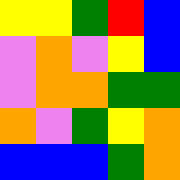[["yellow", "yellow", "green", "red", "blue"], ["violet", "orange", "violet", "yellow", "blue"], ["violet", "orange", "orange", "green", "green"], ["orange", "violet", "green", "yellow", "orange"], ["blue", "blue", "blue", "green", "orange"]]